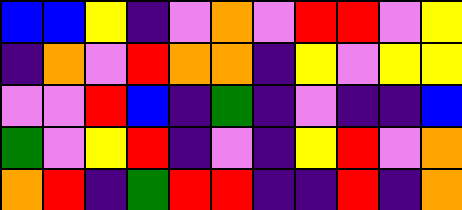[["blue", "blue", "yellow", "indigo", "violet", "orange", "violet", "red", "red", "violet", "yellow"], ["indigo", "orange", "violet", "red", "orange", "orange", "indigo", "yellow", "violet", "yellow", "yellow"], ["violet", "violet", "red", "blue", "indigo", "green", "indigo", "violet", "indigo", "indigo", "blue"], ["green", "violet", "yellow", "red", "indigo", "violet", "indigo", "yellow", "red", "violet", "orange"], ["orange", "red", "indigo", "green", "red", "red", "indigo", "indigo", "red", "indigo", "orange"]]